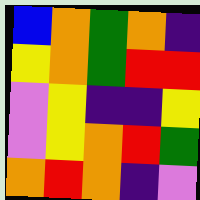[["blue", "orange", "green", "orange", "indigo"], ["yellow", "orange", "green", "red", "red"], ["violet", "yellow", "indigo", "indigo", "yellow"], ["violet", "yellow", "orange", "red", "green"], ["orange", "red", "orange", "indigo", "violet"]]